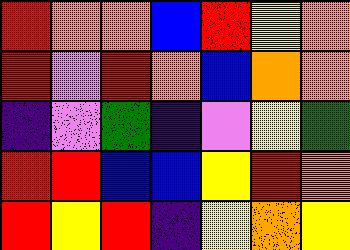[["red", "orange", "orange", "blue", "red", "yellow", "orange"], ["red", "violet", "red", "orange", "blue", "orange", "orange"], ["indigo", "violet", "green", "indigo", "violet", "yellow", "green"], ["red", "red", "blue", "blue", "yellow", "red", "orange"], ["red", "yellow", "red", "indigo", "yellow", "orange", "yellow"]]